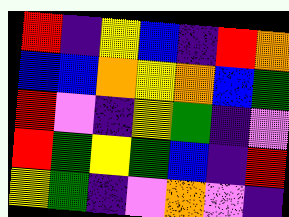[["red", "indigo", "yellow", "blue", "indigo", "red", "orange"], ["blue", "blue", "orange", "yellow", "orange", "blue", "green"], ["red", "violet", "indigo", "yellow", "green", "indigo", "violet"], ["red", "green", "yellow", "green", "blue", "indigo", "red"], ["yellow", "green", "indigo", "violet", "orange", "violet", "indigo"]]